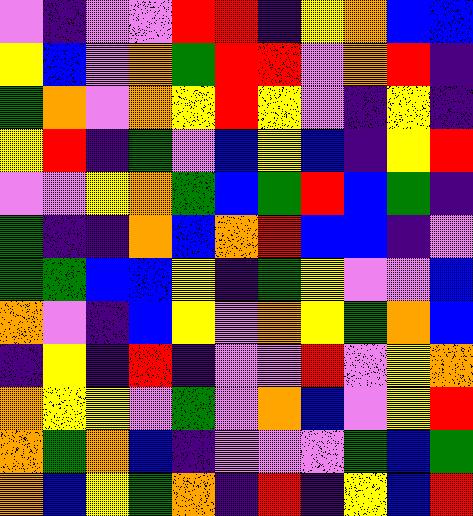[["violet", "indigo", "violet", "violet", "red", "red", "indigo", "yellow", "orange", "blue", "blue"], ["yellow", "blue", "violet", "orange", "green", "red", "red", "violet", "orange", "red", "indigo"], ["green", "orange", "violet", "orange", "yellow", "red", "yellow", "violet", "indigo", "yellow", "indigo"], ["yellow", "red", "indigo", "green", "violet", "blue", "yellow", "blue", "indigo", "yellow", "red"], ["violet", "violet", "yellow", "orange", "green", "blue", "green", "red", "blue", "green", "indigo"], ["green", "indigo", "indigo", "orange", "blue", "orange", "red", "blue", "blue", "indigo", "violet"], ["green", "green", "blue", "blue", "yellow", "indigo", "green", "yellow", "violet", "violet", "blue"], ["orange", "violet", "indigo", "blue", "yellow", "violet", "orange", "yellow", "green", "orange", "blue"], ["indigo", "yellow", "indigo", "red", "indigo", "violet", "violet", "red", "violet", "yellow", "orange"], ["orange", "yellow", "yellow", "violet", "green", "violet", "orange", "blue", "violet", "yellow", "red"], ["orange", "green", "orange", "blue", "indigo", "violet", "violet", "violet", "green", "blue", "green"], ["orange", "blue", "yellow", "green", "orange", "indigo", "red", "indigo", "yellow", "blue", "red"]]